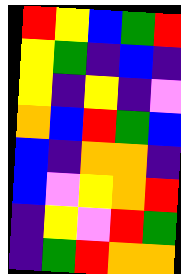[["red", "yellow", "blue", "green", "red"], ["yellow", "green", "indigo", "blue", "indigo"], ["yellow", "indigo", "yellow", "indigo", "violet"], ["orange", "blue", "red", "green", "blue"], ["blue", "indigo", "orange", "orange", "indigo"], ["blue", "violet", "yellow", "orange", "red"], ["indigo", "yellow", "violet", "red", "green"], ["indigo", "green", "red", "orange", "orange"]]